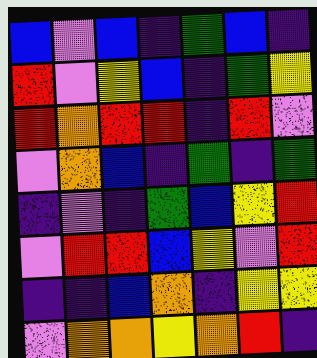[["blue", "violet", "blue", "indigo", "green", "blue", "indigo"], ["red", "violet", "yellow", "blue", "indigo", "green", "yellow"], ["red", "orange", "red", "red", "indigo", "red", "violet"], ["violet", "orange", "blue", "indigo", "green", "indigo", "green"], ["indigo", "violet", "indigo", "green", "blue", "yellow", "red"], ["violet", "red", "red", "blue", "yellow", "violet", "red"], ["indigo", "indigo", "blue", "orange", "indigo", "yellow", "yellow"], ["violet", "orange", "orange", "yellow", "orange", "red", "indigo"]]